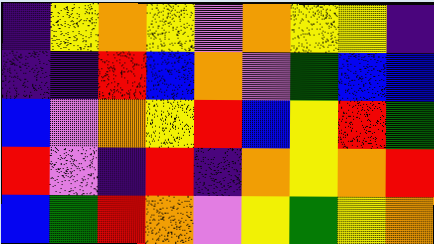[["indigo", "yellow", "orange", "yellow", "violet", "orange", "yellow", "yellow", "indigo"], ["indigo", "indigo", "red", "blue", "orange", "violet", "green", "blue", "blue"], ["blue", "violet", "orange", "yellow", "red", "blue", "yellow", "red", "green"], ["red", "violet", "indigo", "red", "indigo", "orange", "yellow", "orange", "red"], ["blue", "green", "red", "orange", "violet", "yellow", "green", "yellow", "orange"]]